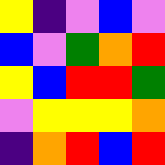[["yellow", "indigo", "violet", "blue", "violet"], ["blue", "violet", "green", "orange", "red"], ["yellow", "blue", "red", "red", "green"], ["violet", "yellow", "yellow", "yellow", "orange"], ["indigo", "orange", "red", "blue", "red"]]